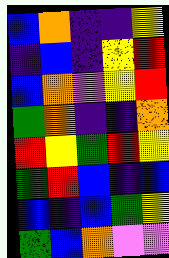[["blue", "orange", "indigo", "indigo", "yellow"], ["indigo", "blue", "indigo", "yellow", "red"], ["blue", "orange", "violet", "yellow", "red"], ["green", "orange", "indigo", "indigo", "orange"], ["red", "yellow", "green", "red", "yellow"], ["green", "red", "blue", "indigo", "blue"], ["blue", "indigo", "blue", "green", "yellow"], ["green", "blue", "orange", "violet", "violet"]]